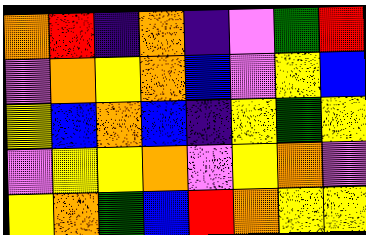[["orange", "red", "indigo", "orange", "indigo", "violet", "green", "red"], ["violet", "orange", "yellow", "orange", "blue", "violet", "yellow", "blue"], ["yellow", "blue", "orange", "blue", "indigo", "yellow", "green", "yellow"], ["violet", "yellow", "yellow", "orange", "violet", "yellow", "orange", "violet"], ["yellow", "orange", "green", "blue", "red", "orange", "yellow", "yellow"]]